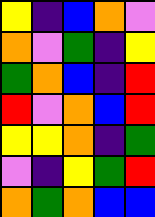[["yellow", "indigo", "blue", "orange", "violet"], ["orange", "violet", "green", "indigo", "yellow"], ["green", "orange", "blue", "indigo", "red"], ["red", "violet", "orange", "blue", "red"], ["yellow", "yellow", "orange", "indigo", "green"], ["violet", "indigo", "yellow", "green", "red"], ["orange", "green", "orange", "blue", "blue"]]